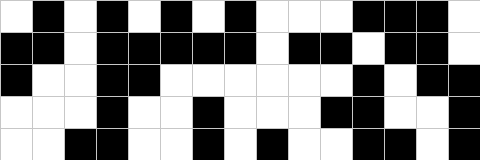[["white", "black", "white", "black", "white", "black", "white", "black", "white", "white", "white", "black", "black", "black", "white"], ["black", "black", "white", "black", "black", "black", "black", "black", "white", "black", "black", "white", "black", "black", "white"], ["black", "white", "white", "black", "black", "white", "white", "white", "white", "white", "white", "black", "white", "black", "black"], ["white", "white", "white", "black", "white", "white", "black", "white", "white", "white", "black", "black", "white", "white", "black"], ["white", "white", "black", "black", "white", "white", "black", "white", "black", "white", "white", "black", "black", "white", "black"]]